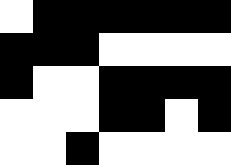[["white", "black", "black", "black", "black", "black", "black"], ["black", "black", "black", "white", "white", "white", "white"], ["black", "white", "white", "black", "black", "black", "black"], ["white", "white", "white", "black", "black", "white", "black"], ["white", "white", "black", "white", "white", "white", "white"]]